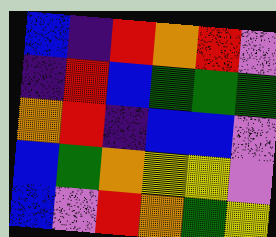[["blue", "indigo", "red", "orange", "red", "violet"], ["indigo", "red", "blue", "green", "green", "green"], ["orange", "red", "indigo", "blue", "blue", "violet"], ["blue", "green", "orange", "yellow", "yellow", "violet"], ["blue", "violet", "red", "orange", "green", "yellow"]]